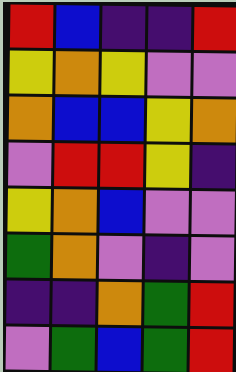[["red", "blue", "indigo", "indigo", "red"], ["yellow", "orange", "yellow", "violet", "violet"], ["orange", "blue", "blue", "yellow", "orange"], ["violet", "red", "red", "yellow", "indigo"], ["yellow", "orange", "blue", "violet", "violet"], ["green", "orange", "violet", "indigo", "violet"], ["indigo", "indigo", "orange", "green", "red"], ["violet", "green", "blue", "green", "red"]]